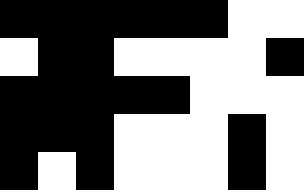[["black", "black", "black", "black", "black", "black", "white", "white"], ["white", "black", "black", "white", "white", "white", "white", "black"], ["black", "black", "black", "black", "black", "white", "white", "white"], ["black", "black", "black", "white", "white", "white", "black", "white"], ["black", "white", "black", "white", "white", "white", "black", "white"]]